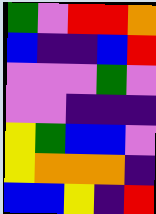[["green", "violet", "red", "red", "orange"], ["blue", "indigo", "indigo", "blue", "red"], ["violet", "violet", "violet", "green", "violet"], ["violet", "violet", "indigo", "indigo", "indigo"], ["yellow", "green", "blue", "blue", "violet"], ["yellow", "orange", "orange", "orange", "indigo"], ["blue", "blue", "yellow", "indigo", "red"]]